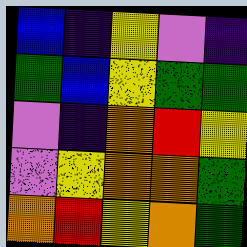[["blue", "indigo", "yellow", "violet", "indigo"], ["green", "blue", "yellow", "green", "green"], ["violet", "indigo", "orange", "red", "yellow"], ["violet", "yellow", "orange", "orange", "green"], ["orange", "red", "yellow", "orange", "green"]]